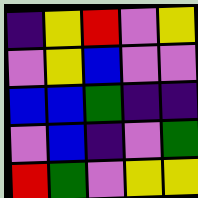[["indigo", "yellow", "red", "violet", "yellow"], ["violet", "yellow", "blue", "violet", "violet"], ["blue", "blue", "green", "indigo", "indigo"], ["violet", "blue", "indigo", "violet", "green"], ["red", "green", "violet", "yellow", "yellow"]]